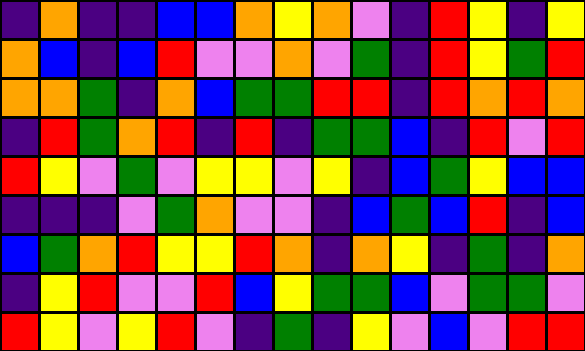[["indigo", "orange", "indigo", "indigo", "blue", "blue", "orange", "yellow", "orange", "violet", "indigo", "red", "yellow", "indigo", "yellow"], ["orange", "blue", "indigo", "blue", "red", "violet", "violet", "orange", "violet", "green", "indigo", "red", "yellow", "green", "red"], ["orange", "orange", "green", "indigo", "orange", "blue", "green", "green", "red", "red", "indigo", "red", "orange", "red", "orange"], ["indigo", "red", "green", "orange", "red", "indigo", "red", "indigo", "green", "green", "blue", "indigo", "red", "violet", "red"], ["red", "yellow", "violet", "green", "violet", "yellow", "yellow", "violet", "yellow", "indigo", "blue", "green", "yellow", "blue", "blue"], ["indigo", "indigo", "indigo", "violet", "green", "orange", "violet", "violet", "indigo", "blue", "green", "blue", "red", "indigo", "blue"], ["blue", "green", "orange", "red", "yellow", "yellow", "red", "orange", "indigo", "orange", "yellow", "indigo", "green", "indigo", "orange"], ["indigo", "yellow", "red", "violet", "violet", "red", "blue", "yellow", "green", "green", "blue", "violet", "green", "green", "violet"], ["red", "yellow", "violet", "yellow", "red", "violet", "indigo", "green", "indigo", "yellow", "violet", "blue", "violet", "red", "red"]]